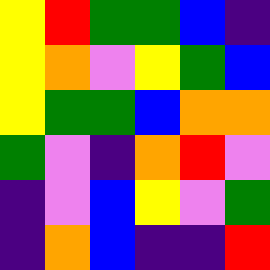[["yellow", "red", "green", "green", "blue", "indigo"], ["yellow", "orange", "violet", "yellow", "green", "blue"], ["yellow", "green", "green", "blue", "orange", "orange"], ["green", "violet", "indigo", "orange", "red", "violet"], ["indigo", "violet", "blue", "yellow", "violet", "green"], ["indigo", "orange", "blue", "indigo", "indigo", "red"]]